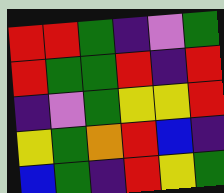[["red", "red", "green", "indigo", "violet", "green"], ["red", "green", "green", "red", "indigo", "red"], ["indigo", "violet", "green", "yellow", "yellow", "red"], ["yellow", "green", "orange", "red", "blue", "indigo"], ["blue", "green", "indigo", "red", "yellow", "green"]]